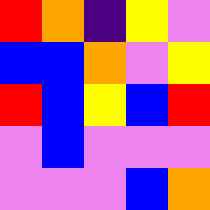[["red", "orange", "indigo", "yellow", "violet"], ["blue", "blue", "orange", "violet", "yellow"], ["red", "blue", "yellow", "blue", "red"], ["violet", "blue", "violet", "violet", "violet"], ["violet", "violet", "violet", "blue", "orange"]]